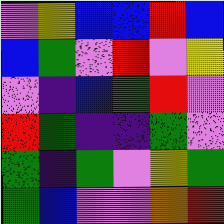[["violet", "yellow", "blue", "blue", "red", "blue"], ["blue", "green", "violet", "red", "violet", "yellow"], ["violet", "indigo", "blue", "green", "red", "violet"], ["red", "green", "indigo", "indigo", "green", "violet"], ["green", "indigo", "green", "violet", "yellow", "green"], ["green", "blue", "violet", "violet", "orange", "red"]]